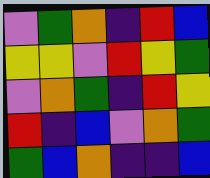[["violet", "green", "orange", "indigo", "red", "blue"], ["yellow", "yellow", "violet", "red", "yellow", "green"], ["violet", "orange", "green", "indigo", "red", "yellow"], ["red", "indigo", "blue", "violet", "orange", "green"], ["green", "blue", "orange", "indigo", "indigo", "blue"]]